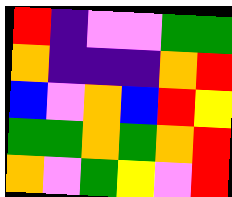[["red", "indigo", "violet", "violet", "green", "green"], ["orange", "indigo", "indigo", "indigo", "orange", "red"], ["blue", "violet", "orange", "blue", "red", "yellow"], ["green", "green", "orange", "green", "orange", "red"], ["orange", "violet", "green", "yellow", "violet", "red"]]